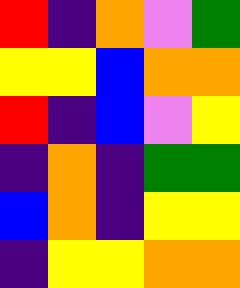[["red", "indigo", "orange", "violet", "green"], ["yellow", "yellow", "blue", "orange", "orange"], ["red", "indigo", "blue", "violet", "yellow"], ["indigo", "orange", "indigo", "green", "green"], ["blue", "orange", "indigo", "yellow", "yellow"], ["indigo", "yellow", "yellow", "orange", "orange"]]